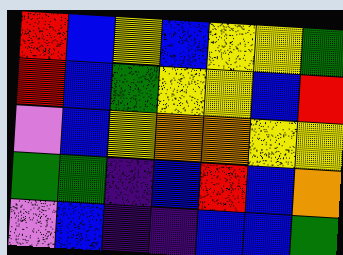[["red", "blue", "yellow", "blue", "yellow", "yellow", "green"], ["red", "blue", "green", "yellow", "yellow", "blue", "red"], ["violet", "blue", "yellow", "orange", "orange", "yellow", "yellow"], ["green", "green", "indigo", "blue", "red", "blue", "orange"], ["violet", "blue", "indigo", "indigo", "blue", "blue", "green"]]